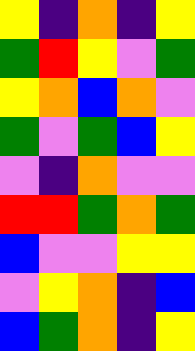[["yellow", "indigo", "orange", "indigo", "yellow"], ["green", "red", "yellow", "violet", "green"], ["yellow", "orange", "blue", "orange", "violet"], ["green", "violet", "green", "blue", "yellow"], ["violet", "indigo", "orange", "violet", "violet"], ["red", "red", "green", "orange", "green"], ["blue", "violet", "violet", "yellow", "yellow"], ["violet", "yellow", "orange", "indigo", "blue"], ["blue", "green", "orange", "indigo", "yellow"]]